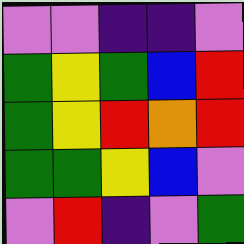[["violet", "violet", "indigo", "indigo", "violet"], ["green", "yellow", "green", "blue", "red"], ["green", "yellow", "red", "orange", "red"], ["green", "green", "yellow", "blue", "violet"], ["violet", "red", "indigo", "violet", "green"]]